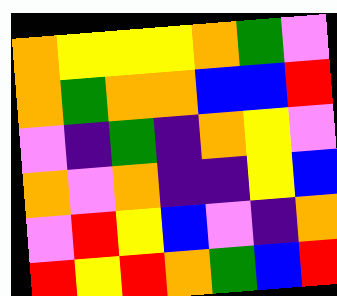[["orange", "yellow", "yellow", "yellow", "orange", "green", "violet"], ["orange", "green", "orange", "orange", "blue", "blue", "red"], ["violet", "indigo", "green", "indigo", "orange", "yellow", "violet"], ["orange", "violet", "orange", "indigo", "indigo", "yellow", "blue"], ["violet", "red", "yellow", "blue", "violet", "indigo", "orange"], ["red", "yellow", "red", "orange", "green", "blue", "red"]]